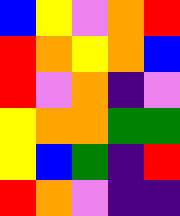[["blue", "yellow", "violet", "orange", "red"], ["red", "orange", "yellow", "orange", "blue"], ["red", "violet", "orange", "indigo", "violet"], ["yellow", "orange", "orange", "green", "green"], ["yellow", "blue", "green", "indigo", "red"], ["red", "orange", "violet", "indigo", "indigo"]]